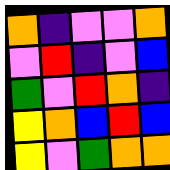[["orange", "indigo", "violet", "violet", "orange"], ["violet", "red", "indigo", "violet", "blue"], ["green", "violet", "red", "orange", "indigo"], ["yellow", "orange", "blue", "red", "blue"], ["yellow", "violet", "green", "orange", "orange"]]